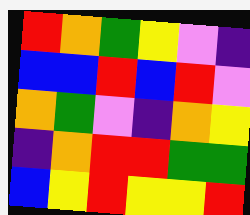[["red", "orange", "green", "yellow", "violet", "indigo"], ["blue", "blue", "red", "blue", "red", "violet"], ["orange", "green", "violet", "indigo", "orange", "yellow"], ["indigo", "orange", "red", "red", "green", "green"], ["blue", "yellow", "red", "yellow", "yellow", "red"]]